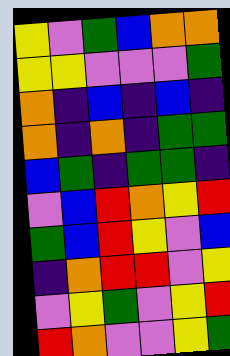[["yellow", "violet", "green", "blue", "orange", "orange"], ["yellow", "yellow", "violet", "violet", "violet", "green"], ["orange", "indigo", "blue", "indigo", "blue", "indigo"], ["orange", "indigo", "orange", "indigo", "green", "green"], ["blue", "green", "indigo", "green", "green", "indigo"], ["violet", "blue", "red", "orange", "yellow", "red"], ["green", "blue", "red", "yellow", "violet", "blue"], ["indigo", "orange", "red", "red", "violet", "yellow"], ["violet", "yellow", "green", "violet", "yellow", "red"], ["red", "orange", "violet", "violet", "yellow", "green"]]